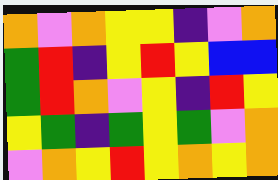[["orange", "violet", "orange", "yellow", "yellow", "indigo", "violet", "orange"], ["green", "red", "indigo", "yellow", "red", "yellow", "blue", "blue"], ["green", "red", "orange", "violet", "yellow", "indigo", "red", "yellow"], ["yellow", "green", "indigo", "green", "yellow", "green", "violet", "orange"], ["violet", "orange", "yellow", "red", "yellow", "orange", "yellow", "orange"]]